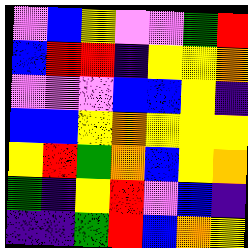[["violet", "blue", "yellow", "violet", "violet", "green", "red"], ["blue", "red", "red", "indigo", "yellow", "yellow", "orange"], ["violet", "violet", "violet", "blue", "blue", "yellow", "indigo"], ["blue", "blue", "yellow", "orange", "yellow", "yellow", "yellow"], ["yellow", "red", "green", "orange", "blue", "yellow", "orange"], ["green", "indigo", "yellow", "red", "violet", "blue", "indigo"], ["indigo", "indigo", "green", "red", "blue", "orange", "yellow"]]